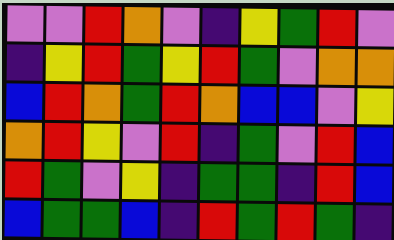[["violet", "violet", "red", "orange", "violet", "indigo", "yellow", "green", "red", "violet"], ["indigo", "yellow", "red", "green", "yellow", "red", "green", "violet", "orange", "orange"], ["blue", "red", "orange", "green", "red", "orange", "blue", "blue", "violet", "yellow"], ["orange", "red", "yellow", "violet", "red", "indigo", "green", "violet", "red", "blue"], ["red", "green", "violet", "yellow", "indigo", "green", "green", "indigo", "red", "blue"], ["blue", "green", "green", "blue", "indigo", "red", "green", "red", "green", "indigo"]]